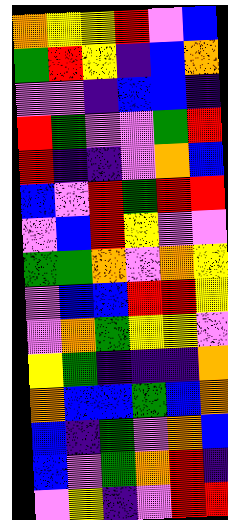[["orange", "yellow", "yellow", "red", "violet", "blue"], ["green", "red", "yellow", "indigo", "blue", "orange"], ["violet", "violet", "indigo", "blue", "blue", "indigo"], ["red", "green", "violet", "violet", "green", "red"], ["red", "indigo", "indigo", "violet", "orange", "blue"], ["blue", "violet", "red", "green", "red", "red"], ["violet", "blue", "red", "yellow", "violet", "violet"], ["green", "green", "orange", "violet", "orange", "yellow"], ["violet", "blue", "blue", "red", "red", "yellow"], ["violet", "orange", "green", "yellow", "yellow", "violet"], ["yellow", "green", "indigo", "indigo", "indigo", "orange"], ["orange", "blue", "blue", "green", "blue", "orange"], ["blue", "indigo", "green", "violet", "orange", "blue"], ["blue", "violet", "green", "orange", "red", "indigo"], ["violet", "yellow", "indigo", "violet", "red", "red"]]